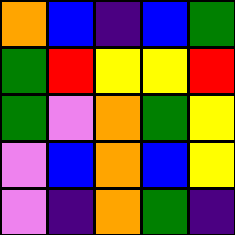[["orange", "blue", "indigo", "blue", "green"], ["green", "red", "yellow", "yellow", "red"], ["green", "violet", "orange", "green", "yellow"], ["violet", "blue", "orange", "blue", "yellow"], ["violet", "indigo", "orange", "green", "indigo"]]